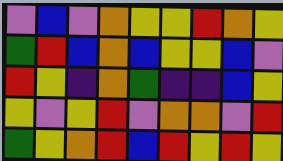[["violet", "blue", "violet", "orange", "yellow", "yellow", "red", "orange", "yellow"], ["green", "red", "blue", "orange", "blue", "yellow", "yellow", "blue", "violet"], ["red", "yellow", "indigo", "orange", "green", "indigo", "indigo", "blue", "yellow"], ["yellow", "violet", "yellow", "red", "violet", "orange", "orange", "violet", "red"], ["green", "yellow", "orange", "red", "blue", "red", "yellow", "red", "yellow"]]